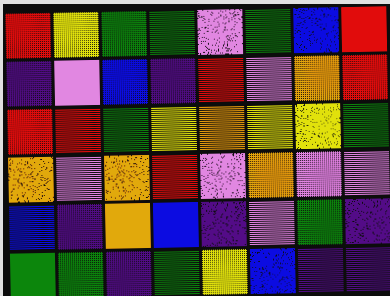[["red", "yellow", "green", "green", "violet", "green", "blue", "red"], ["indigo", "violet", "blue", "indigo", "red", "violet", "orange", "red"], ["red", "red", "green", "yellow", "orange", "yellow", "yellow", "green"], ["orange", "violet", "orange", "red", "violet", "orange", "violet", "violet"], ["blue", "indigo", "orange", "blue", "indigo", "violet", "green", "indigo"], ["green", "green", "indigo", "green", "yellow", "blue", "indigo", "indigo"]]